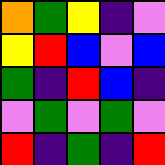[["orange", "green", "yellow", "indigo", "violet"], ["yellow", "red", "blue", "violet", "blue"], ["green", "indigo", "red", "blue", "indigo"], ["violet", "green", "violet", "green", "violet"], ["red", "indigo", "green", "indigo", "red"]]